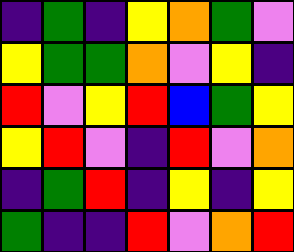[["indigo", "green", "indigo", "yellow", "orange", "green", "violet"], ["yellow", "green", "green", "orange", "violet", "yellow", "indigo"], ["red", "violet", "yellow", "red", "blue", "green", "yellow"], ["yellow", "red", "violet", "indigo", "red", "violet", "orange"], ["indigo", "green", "red", "indigo", "yellow", "indigo", "yellow"], ["green", "indigo", "indigo", "red", "violet", "orange", "red"]]